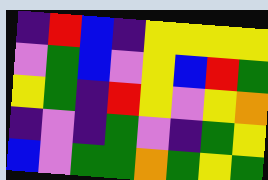[["indigo", "red", "blue", "indigo", "yellow", "yellow", "yellow", "yellow"], ["violet", "green", "blue", "violet", "yellow", "blue", "red", "green"], ["yellow", "green", "indigo", "red", "yellow", "violet", "yellow", "orange"], ["indigo", "violet", "indigo", "green", "violet", "indigo", "green", "yellow"], ["blue", "violet", "green", "green", "orange", "green", "yellow", "green"]]